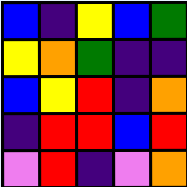[["blue", "indigo", "yellow", "blue", "green"], ["yellow", "orange", "green", "indigo", "indigo"], ["blue", "yellow", "red", "indigo", "orange"], ["indigo", "red", "red", "blue", "red"], ["violet", "red", "indigo", "violet", "orange"]]